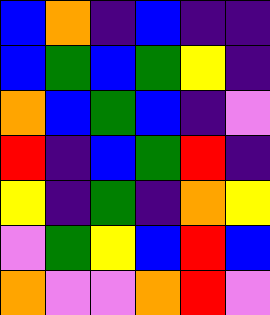[["blue", "orange", "indigo", "blue", "indigo", "indigo"], ["blue", "green", "blue", "green", "yellow", "indigo"], ["orange", "blue", "green", "blue", "indigo", "violet"], ["red", "indigo", "blue", "green", "red", "indigo"], ["yellow", "indigo", "green", "indigo", "orange", "yellow"], ["violet", "green", "yellow", "blue", "red", "blue"], ["orange", "violet", "violet", "orange", "red", "violet"]]